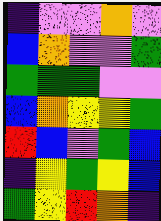[["indigo", "violet", "violet", "orange", "violet"], ["blue", "orange", "violet", "violet", "green"], ["green", "green", "green", "violet", "violet"], ["blue", "orange", "yellow", "yellow", "green"], ["red", "blue", "violet", "green", "blue"], ["indigo", "yellow", "green", "yellow", "blue"], ["green", "yellow", "red", "orange", "indigo"]]